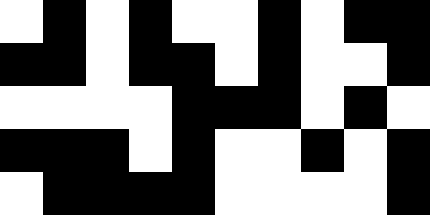[["white", "black", "white", "black", "white", "white", "black", "white", "black", "black"], ["black", "black", "white", "black", "black", "white", "black", "white", "white", "black"], ["white", "white", "white", "white", "black", "black", "black", "white", "black", "white"], ["black", "black", "black", "white", "black", "white", "white", "black", "white", "black"], ["white", "black", "black", "black", "black", "white", "white", "white", "white", "black"]]